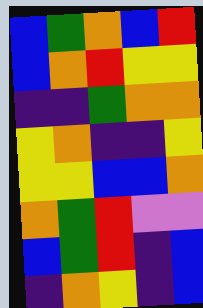[["blue", "green", "orange", "blue", "red"], ["blue", "orange", "red", "yellow", "yellow"], ["indigo", "indigo", "green", "orange", "orange"], ["yellow", "orange", "indigo", "indigo", "yellow"], ["yellow", "yellow", "blue", "blue", "orange"], ["orange", "green", "red", "violet", "violet"], ["blue", "green", "red", "indigo", "blue"], ["indigo", "orange", "yellow", "indigo", "blue"]]